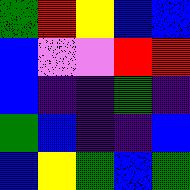[["green", "red", "yellow", "blue", "blue"], ["blue", "violet", "violet", "red", "red"], ["blue", "indigo", "indigo", "green", "indigo"], ["green", "blue", "indigo", "indigo", "blue"], ["blue", "yellow", "green", "blue", "green"]]